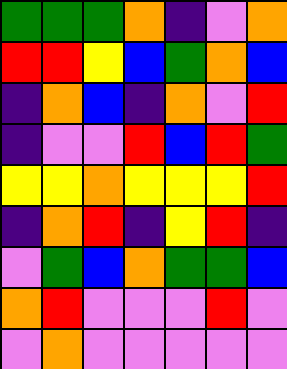[["green", "green", "green", "orange", "indigo", "violet", "orange"], ["red", "red", "yellow", "blue", "green", "orange", "blue"], ["indigo", "orange", "blue", "indigo", "orange", "violet", "red"], ["indigo", "violet", "violet", "red", "blue", "red", "green"], ["yellow", "yellow", "orange", "yellow", "yellow", "yellow", "red"], ["indigo", "orange", "red", "indigo", "yellow", "red", "indigo"], ["violet", "green", "blue", "orange", "green", "green", "blue"], ["orange", "red", "violet", "violet", "violet", "red", "violet"], ["violet", "orange", "violet", "violet", "violet", "violet", "violet"]]